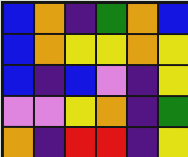[["blue", "orange", "indigo", "green", "orange", "blue"], ["blue", "orange", "yellow", "yellow", "orange", "yellow"], ["blue", "indigo", "blue", "violet", "indigo", "yellow"], ["violet", "violet", "yellow", "orange", "indigo", "green"], ["orange", "indigo", "red", "red", "indigo", "yellow"]]